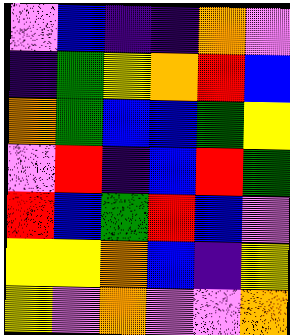[["violet", "blue", "indigo", "indigo", "orange", "violet"], ["indigo", "green", "yellow", "orange", "red", "blue"], ["orange", "green", "blue", "blue", "green", "yellow"], ["violet", "red", "indigo", "blue", "red", "green"], ["red", "blue", "green", "red", "blue", "violet"], ["yellow", "yellow", "orange", "blue", "indigo", "yellow"], ["yellow", "violet", "orange", "violet", "violet", "orange"]]